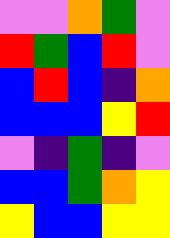[["violet", "violet", "orange", "green", "violet"], ["red", "green", "blue", "red", "violet"], ["blue", "red", "blue", "indigo", "orange"], ["blue", "blue", "blue", "yellow", "red"], ["violet", "indigo", "green", "indigo", "violet"], ["blue", "blue", "green", "orange", "yellow"], ["yellow", "blue", "blue", "yellow", "yellow"]]